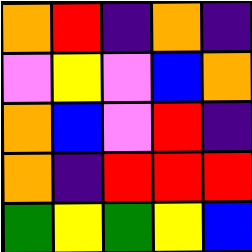[["orange", "red", "indigo", "orange", "indigo"], ["violet", "yellow", "violet", "blue", "orange"], ["orange", "blue", "violet", "red", "indigo"], ["orange", "indigo", "red", "red", "red"], ["green", "yellow", "green", "yellow", "blue"]]